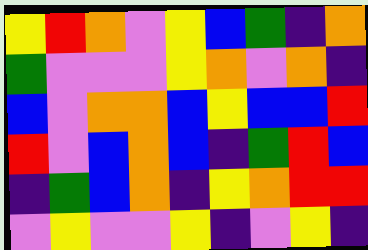[["yellow", "red", "orange", "violet", "yellow", "blue", "green", "indigo", "orange"], ["green", "violet", "violet", "violet", "yellow", "orange", "violet", "orange", "indigo"], ["blue", "violet", "orange", "orange", "blue", "yellow", "blue", "blue", "red"], ["red", "violet", "blue", "orange", "blue", "indigo", "green", "red", "blue"], ["indigo", "green", "blue", "orange", "indigo", "yellow", "orange", "red", "red"], ["violet", "yellow", "violet", "violet", "yellow", "indigo", "violet", "yellow", "indigo"]]